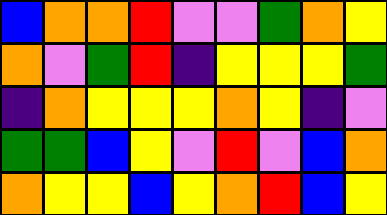[["blue", "orange", "orange", "red", "violet", "violet", "green", "orange", "yellow"], ["orange", "violet", "green", "red", "indigo", "yellow", "yellow", "yellow", "green"], ["indigo", "orange", "yellow", "yellow", "yellow", "orange", "yellow", "indigo", "violet"], ["green", "green", "blue", "yellow", "violet", "red", "violet", "blue", "orange"], ["orange", "yellow", "yellow", "blue", "yellow", "orange", "red", "blue", "yellow"]]